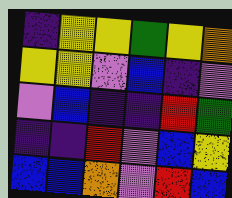[["indigo", "yellow", "yellow", "green", "yellow", "orange"], ["yellow", "yellow", "violet", "blue", "indigo", "violet"], ["violet", "blue", "indigo", "indigo", "red", "green"], ["indigo", "indigo", "red", "violet", "blue", "yellow"], ["blue", "blue", "orange", "violet", "red", "blue"]]